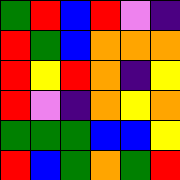[["green", "red", "blue", "red", "violet", "indigo"], ["red", "green", "blue", "orange", "orange", "orange"], ["red", "yellow", "red", "orange", "indigo", "yellow"], ["red", "violet", "indigo", "orange", "yellow", "orange"], ["green", "green", "green", "blue", "blue", "yellow"], ["red", "blue", "green", "orange", "green", "red"]]